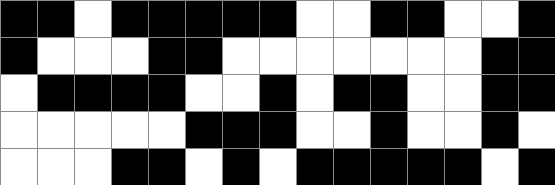[["black", "black", "white", "black", "black", "black", "black", "black", "white", "white", "black", "black", "white", "white", "black"], ["black", "white", "white", "white", "black", "black", "white", "white", "white", "white", "white", "white", "white", "black", "black"], ["white", "black", "black", "black", "black", "white", "white", "black", "white", "black", "black", "white", "white", "black", "black"], ["white", "white", "white", "white", "white", "black", "black", "black", "white", "white", "black", "white", "white", "black", "white"], ["white", "white", "white", "black", "black", "white", "black", "white", "black", "black", "black", "black", "black", "white", "black"]]